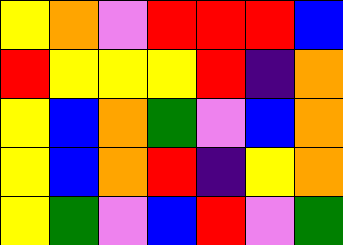[["yellow", "orange", "violet", "red", "red", "red", "blue"], ["red", "yellow", "yellow", "yellow", "red", "indigo", "orange"], ["yellow", "blue", "orange", "green", "violet", "blue", "orange"], ["yellow", "blue", "orange", "red", "indigo", "yellow", "orange"], ["yellow", "green", "violet", "blue", "red", "violet", "green"]]